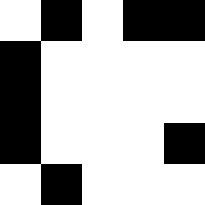[["white", "black", "white", "black", "black"], ["black", "white", "white", "white", "white"], ["black", "white", "white", "white", "white"], ["black", "white", "white", "white", "black"], ["white", "black", "white", "white", "white"]]